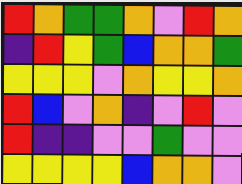[["red", "orange", "green", "green", "orange", "violet", "red", "orange"], ["indigo", "red", "yellow", "green", "blue", "orange", "orange", "green"], ["yellow", "yellow", "yellow", "violet", "orange", "yellow", "yellow", "orange"], ["red", "blue", "violet", "orange", "indigo", "violet", "red", "violet"], ["red", "indigo", "indigo", "violet", "violet", "green", "violet", "violet"], ["yellow", "yellow", "yellow", "yellow", "blue", "orange", "orange", "violet"]]